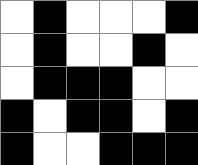[["white", "black", "white", "white", "white", "black"], ["white", "black", "white", "white", "black", "white"], ["white", "black", "black", "black", "white", "white"], ["black", "white", "black", "black", "white", "black"], ["black", "white", "white", "black", "black", "black"]]